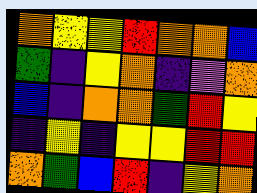[["orange", "yellow", "yellow", "red", "orange", "orange", "blue"], ["green", "indigo", "yellow", "orange", "indigo", "violet", "orange"], ["blue", "indigo", "orange", "orange", "green", "red", "yellow"], ["indigo", "yellow", "indigo", "yellow", "yellow", "red", "red"], ["orange", "green", "blue", "red", "indigo", "yellow", "orange"]]